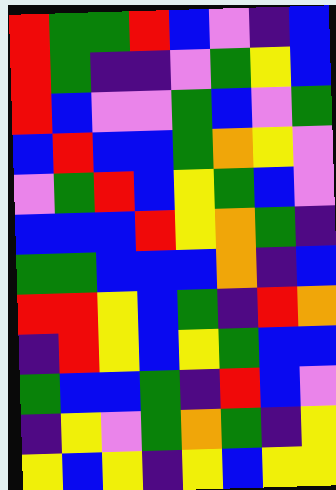[["red", "green", "green", "red", "blue", "violet", "indigo", "blue"], ["red", "green", "indigo", "indigo", "violet", "green", "yellow", "blue"], ["red", "blue", "violet", "violet", "green", "blue", "violet", "green"], ["blue", "red", "blue", "blue", "green", "orange", "yellow", "violet"], ["violet", "green", "red", "blue", "yellow", "green", "blue", "violet"], ["blue", "blue", "blue", "red", "yellow", "orange", "green", "indigo"], ["green", "green", "blue", "blue", "blue", "orange", "indigo", "blue"], ["red", "red", "yellow", "blue", "green", "indigo", "red", "orange"], ["indigo", "red", "yellow", "blue", "yellow", "green", "blue", "blue"], ["green", "blue", "blue", "green", "indigo", "red", "blue", "violet"], ["indigo", "yellow", "violet", "green", "orange", "green", "indigo", "yellow"], ["yellow", "blue", "yellow", "indigo", "yellow", "blue", "yellow", "yellow"]]